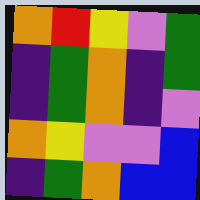[["orange", "red", "yellow", "violet", "green"], ["indigo", "green", "orange", "indigo", "green"], ["indigo", "green", "orange", "indigo", "violet"], ["orange", "yellow", "violet", "violet", "blue"], ["indigo", "green", "orange", "blue", "blue"]]